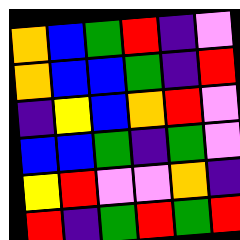[["orange", "blue", "green", "red", "indigo", "violet"], ["orange", "blue", "blue", "green", "indigo", "red"], ["indigo", "yellow", "blue", "orange", "red", "violet"], ["blue", "blue", "green", "indigo", "green", "violet"], ["yellow", "red", "violet", "violet", "orange", "indigo"], ["red", "indigo", "green", "red", "green", "red"]]